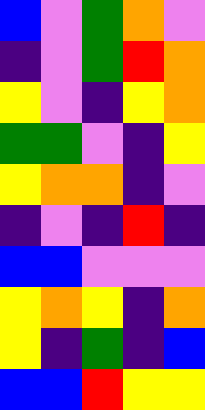[["blue", "violet", "green", "orange", "violet"], ["indigo", "violet", "green", "red", "orange"], ["yellow", "violet", "indigo", "yellow", "orange"], ["green", "green", "violet", "indigo", "yellow"], ["yellow", "orange", "orange", "indigo", "violet"], ["indigo", "violet", "indigo", "red", "indigo"], ["blue", "blue", "violet", "violet", "violet"], ["yellow", "orange", "yellow", "indigo", "orange"], ["yellow", "indigo", "green", "indigo", "blue"], ["blue", "blue", "red", "yellow", "yellow"]]